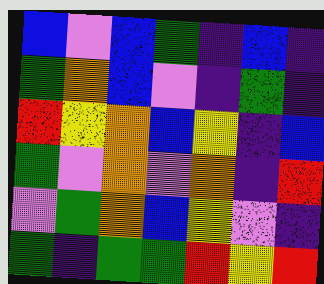[["blue", "violet", "blue", "green", "indigo", "blue", "indigo"], ["green", "orange", "blue", "violet", "indigo", "green", "indigo"], ["red", "yellow", "orange", "blue", "yellow", "indigo", "blue"], ["green", "violet", "orange", "violet", "orange", "indigo", "red"], ["violet", "green", "orange", "blue", "yellow", "violet", "indigo"], ["green", "indigo", "green", "green", "red", "yellow", "red"]]